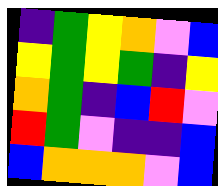[["indigo", "green", "yellow", "orange", "violet", "blue"], ["yellow", "green", "yellow", "green", "indigo", "yellow"], ["orange", "green", "indigo", "blue", "red", "violet"], ["red", "green", "violet", "indigo", "indigo", "blue"], ["blue", "orange", "orange", "orange", "violet", "blue"]]